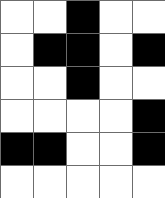[["white", "white", "black", "white", "white"], ["white", "black", "black", "white", "black"], ["white", "white", "black", "white", "white"], ["white", "white", "white", "white", "black"], ["black", "black", "white", "white", "black"], ["white", "white", "white", "white", "white"]]